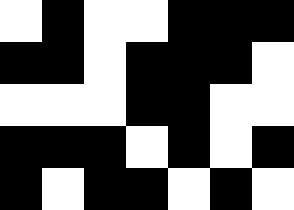[["white", "black", "white", "white", "black", "black", "black"], ["black", "black", "white", "black", "black", "black", "white"], ["white", "white", "white", "black", "black", "white", "white"], ["black", "black", "black", "white", "black", "white", "black"], ["black", "white", "black", "black", "white", "black", "white"]]